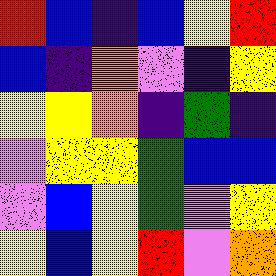[["red", "blue", "indigo", "blue", "yellow", "red"], ["blue", "indigo", "orange", "violet", "indigo", "yellow"], ["yellow", "yellow", "orange", "indigo", "green", "indigo"], ["violet", "yellow", "yellow", "green", "blue", "blue"], ["violet", "blue", "yellow", "green", "violet", "yellow"], ["yellow", "blue", "yellow", "red", "violet", "orange"]]